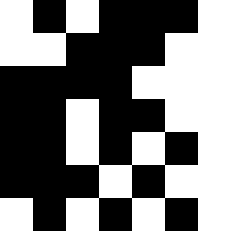[["white", "black", "white", "black", "black", "black", "white"], ["white", "white", "black", "black", "black", "white", "white"], ["black", "black", "black", "black", "white", "white", "white"], ["black", "black", "white", "black", "black", "white", "white"], ["black", "black", "white", "black", "white", "black", "white"], ["black", "black", "black", "white", "black", "white", "white"], ["white", "black", "white", "black", "white", "black", "white"]]